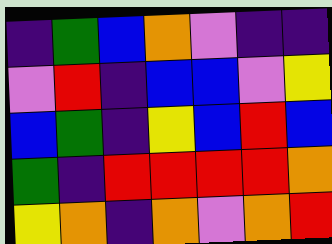[["indigo", "green", "blue", "orange", "violet", "indigo", "indigo"], ["violet", "red", "indigo", "blue", "blue", "violet", "yellow"], ["blue", "green", "indigo", "yellow", "blue", "red", "blue"], ["green", "indigo", "red", "red", "red", "red", "orange"], ["yellow", "orange", "indigo", "orange", "violet", "orange", "red"]]